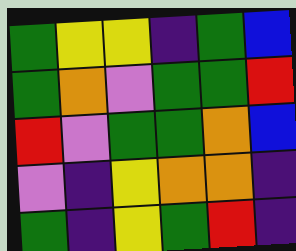[["green", "yellow", "yellow", "indigo", "green", "blue"], ["green", "orange", "violet", "green", "green", "red"], ["red", "violet", "green", "green", "orange", "blue"], ["violet", "indigo", "yellow", "orange", "orange", "indigo"], ["green", "indigo", "yellow", "green", "red", "indigo"]]